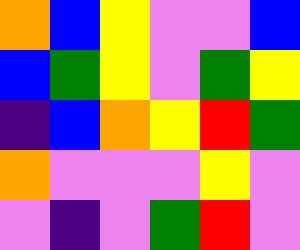[["orange", "blue", "yellow", "violet", "violet", "blue"], ["blue", "green", "yellow", "violet", "green", "yellow"], ["indigo", "blue", "orange", "yellow", "red", "green"], ["orange", "violet", "violet", "violet", "yellow", "violet"], ["violet", "indigo", "violet", "green", "red", "violet"]]